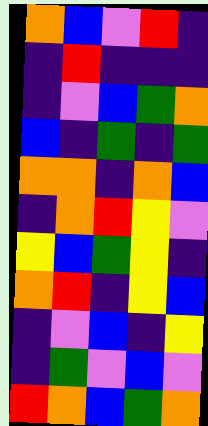[["orange", "blue", "violet", "red", "indigo"], ["indigo", "red", "indigo", "indigo", "indigo"], ["indigo", "violet", "blue", "green", "orange"], ["blue", "indigo", "green", "indigo", "green"], ["orange", "orange", "indigo", "orange", "blue"], ["indigo", "orange", "red", "yellow", "violet"], ["yellow", "blue", "green", "yellow", "indigo"], ["orange", "red", "indigo", "yellow", "blue"], ["indigo", "violet", "blue", "indigo", "yellow"], ["indigo", "green", "violet", "blue", "violet"], ["red", "orange", "blue", "green", "orange"]]